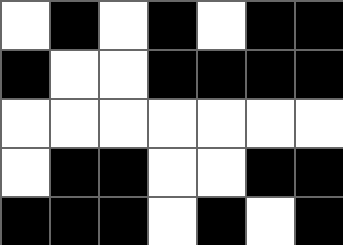[["white", "black", "white", "black", "white", "black", "black"], ["black", "white", "white", "black", "black", "black", "black"], ["white", "white", "white", "white", "white", "white", "white"], ["white", "black", "black", "white", "white", "black", "black"], ["black", "black", "black", "white", "black", "white", "black"]]